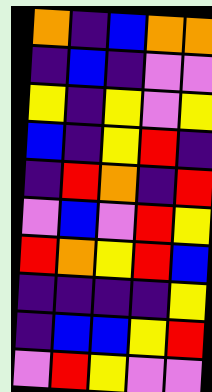[["orange", "indigo", "blue", "orange", "orange"], ["indigo", "blue", "indigo", "violet", "violet"], ["yellow", "indigo", "yellow", "violet", "yellow"], ["blue", "indigo", "yellow", "red", "indigo"], ["indigo", "red", "orange", "indigo", "red"], ["violet", "blue", "violet", "red", "yellow"], ["red", "orange", "yellow", "red", "blue"], ["indigo", "indigo", "indigo", "indigo", "yellow"], ["indigo", "blue", "blue", "yellow", "red"], ["violet", "red", "yellow", "violet", "violet"]]